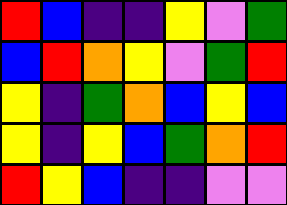[["red", "blue", "indigo", "indigo", "yellow", "violet", "green"], ["blue", "red", "orange", "yellow", "violet", "green", "red"], ["yellow", "indigo", "green", "orange", "blue", "yellow", "blue"], ["yellow", "indigo", "yellow", "blue", "green", "orange", "red"], ["red", "yellow", "blue", "indigo", "indigo", "violet", "violet"]]